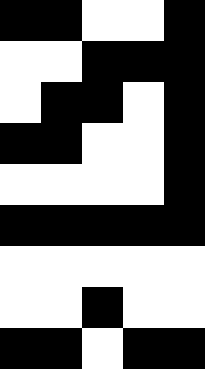[["black", "black", "white", "white", "black"], ["white", "white", "black", "black", "black"], ["white", "black", "black", "white", "black"], ["black", "black", "white", "white", "black"], ["white", "white", "white", "white", "black"], ["black", "black", "black", "black", "black"], ["white", "white", "white", "white", "white"], ["white", "white", "black", "white", "white"], ["black", "black", "white", "black", "black"]]